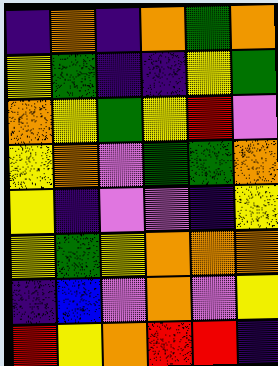[["indigo", "orange", "indigo", "orange", "green", "orange"], ["yellow", "green", "indigo", "indigo", "yellow", "green"], ["orange", "yellow", "green", "yellow", "red", "violet"], ["yellow", "orange", "violet", "green", "green", "orange"], ["yellow", "indigo", "violet", "violet", "indigo", "yellow"], ["yellow", "green", "yellow", "orange", "orange", "orange"], ["indigo", "blue", "violet", "orange", "violet", "yellow"], ["red", "yellow", "orange", "red", "red", "indigo"]]